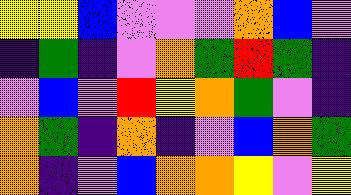[["yellow", "yellow", "blue", "violet", "violet", "violet", "orange", "blue", "violet"], ["indigo", "green", "indigo", "violet", "orange", "green", "red", "green", "indigo"], ["violet", "blue", "violet", "red", "yellow", "orange", "green", "violet", "indigo"], ["orange", "green", "indigo", "orange", "indigo", "violet", "blue", "orange", "green"], ["orange", "indigo", "violet", "blue", "orange", "orange", "yellow", "violet", "yellow"]]